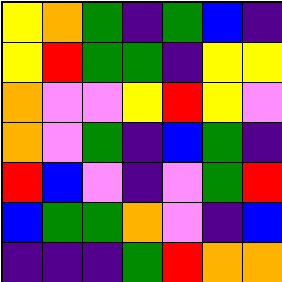[["yellow", "orange", "green", "indigo", "green", "blue", "indigo"], ["yellow", "red", "green", "green", "indigo", "yellow", "yellow"], ["orange", "violet", "violet", "yellow", "red", "yellow", "violet"], ["orange", "violet", "green", "indigo", "blue", "green", "indigo"], ["red", "blue", "violet", "indigo", "violet", "green", "red"], ["blue", "green", "green", "orange", "violet", "indigo", "blue"], ["indigo", "indigo", "indigo", "green", "red", "orange", "orange"]]